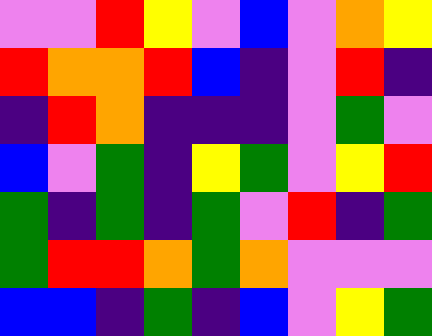[["violet", "violet", "red", "yellow", "violet", "blue", "violet", "orange", "yellow"], ["red", "orange", "orange", "red", "blue", "indigo", "violet", "red", "indigo"], ["indigo", "red", "orange", "indigo", "indigo", "indigo", "violet", "green", "violet"], ["blue", "violet", "green", "indigo", "yellow", "green", "violet", "yellow", "red"], ["green", "indigo", "green", "indigo", "green", "violet", "red", "indigo", "green"], ["green", "red", "red", "orange", "green", "orange", "violet", "violet", "violet"], ["blue", "blue", "indigo", "green", "indigo", "blue", "violet", "yellow", "green"]]